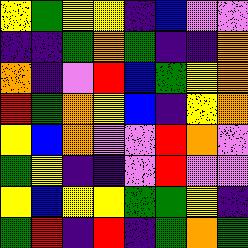[["yellow", "green", "yellow", "yellow", "indigo", "blue", "violet", "violet"], ["indigo", "indigo", "green", "orange", "green", "indigo", "indigo", "orange"], ["orange", "indigo", "violet", "red", "blue", "green", "yellow", "orange"], ["red", "green", "orange", "yellow", "blue", "indigo", "yellow", "orange"], ["yellow", "blue", "orange", "violet", "violet", "red", "orange", "violet"], ["green", "yellow", "indigo", "indigo", "violet", "red", "violet", "violet"], ["yellow", "blue", "yellow", "yellow", "green", "green", "yellow", "indigo"], ["green", "red", "indigo", "red", "indigo", "green", "orange", "green"]]